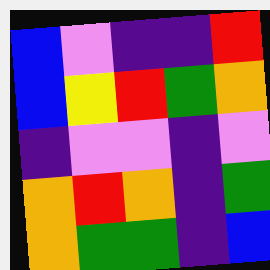[["blue", "violet", "indigo", "indigo", "red"], ["blue", "yellow", "red", "green", "orange"], ["indigo", "violet", "violet", "indigo", "violet"], ["orange", "red", "orange", "indigo", "green"], ["orange", "green", "green", "indigo", "blue"]]